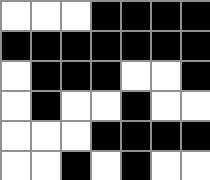[["white", "white", "white", "black", "black", "black", "black"], ["black", "black", "black", "black", "black", "black", "black"], ["white", "black", "black", "black", "white", "white", "black"], ["white", "black", "white", "white", "black", "white", "white"], ["white", "white", "white", "black", "black", "black", "black"], ["white", "white", "black", "white", "black", "white", "white"]]